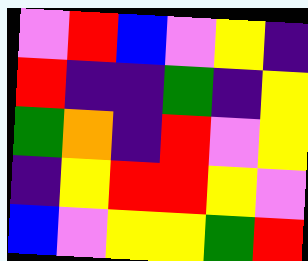[["violet", "red", "blue", "violet", "yellow", "indigo"], ["red", "indigo", "indigo", "green", "indigo", "yellow"], ["green", "orange", "indigo", "red", "violet", "yellow"], ["indigo", "yellow", "red", "red", "yellow", "violet"], ["blue", "violet", "yellow", "yellow", "green", "red"]]